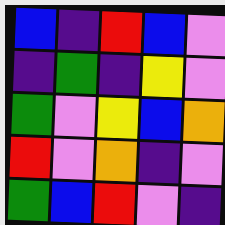[["blue", "indigo", "red", "blue", "violet"], ["indigo", "green", "indigo", "yellow", "violet"], ["green", "violet", "yellow", "blue", "orange"], ["red", "violet", "orange", "indigo", "violet"], ["green", "blue", "red", "violet", "indigo"]]